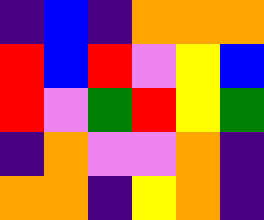[["indigo", "blue", "indigo", "orange", "orange", "orange"], ["red", "blue", "red", "violet", "yellow", "blue"], ["red", "violet", "green", "red", "yellow", "green"], ["indigo", "orange", "violet", "violet", "orange", "indigo"], ["orange", "orange", "indigo", "yellow", "orange", "indigo"]]